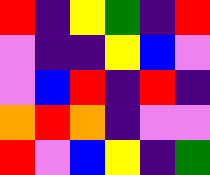[["red", "indigo", "yellow", "green", "indigo", "red"], ["violet", "indigo", "indigo", "yellow", "blue", "violet"], ["violet", "blue", "red", "indigo", "red", "indigo"], ["orange", "red", "orange", "indigo", "violet", "violet"], ["red", "violet", "blue", "yellow", "indigo", "green"]]